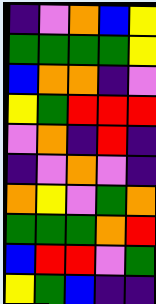[["indigo", "violet", "orange", "blue", "yellow"], ["green", "green", "green", "green", "yellow"], ["blue", "orange", "orange", "indigo", "violet"], ["yellow", "green", "red", "red", "red"], ["violet", "orange", "indigo", "red", "indigo"], ["indigo", "violet", "orange", "violet", "indigo"], ["orange", "yellow", "violet", "green", "orange"], ["green", "green", "green", "orange", "red"], ["blue", "red", "red", "violet", "green"], ["yellow", "green", "blue", "indigo", "indigo"]]